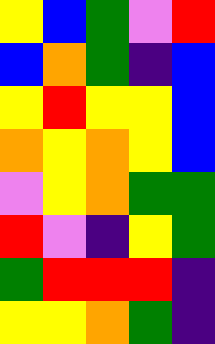[["yellow", "blue", "green", "violet", "red"], ["blue", "orange", "green", "indigo", "blue"], ["yellow", "red", "yellow", "yellow", "blue"], ["orange", "yellow", "orange", "yellow", "blue"], ["violet", "yellow", "orange", "green", "green"], ["red", "violet", "indigo", "yellow", "green"], ["green", "red", "red", "red", "indigo"], ["yellow", "yellow", "orange", "green", "indigo"]]